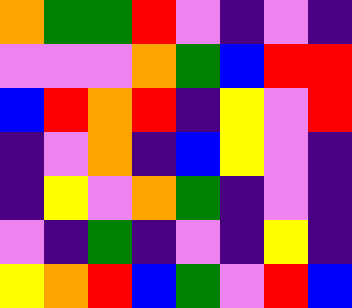[["orange", "green", "green", "red", "violet", "indigo", "violet", "indigo"], ["violet", "violet", "violet", "orange", "green", "blue", "red", "red"], ["blue", "red", "orange", "red", "indigo", "yellow", "violet", "red"], ["indigo", "violet", "orange", "indigo", "blue", "yellow", "violet", "indigo"], ["indigo", "yellow", "violet", "orange", "green", "indigo", "violet", "indigo"], ["violet", "indigo", "green", "indigo", "violet", "indigo", "yellow", "indigo"], ["yellow", "orange", "red", "blue", "green", "violet", "red", "blue"]]